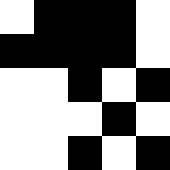[["white", "black", "black", "black", "white"], ["black", "black", "black", "black", "white"], ["white", "white", "black", "white", "black"], ["white", "white", "white", "black", "white"], ["white", "white", "black", "white", "black"]]